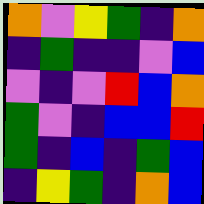[["orange", "violet", "yellow", "green", "indigo", "orange"], ["indigo", "green", "indigo", "indigo", "violet", "blue"], ["violet", "indigo", "violet", "red", "blue", "orange"], ["green", "violet", "indigo", "blue", "blue", "red"], ["green", "indigo", "blue", "indigo", "green", "blue"], ["indigo", "yellow", "green", "indigo", "orange", "blue"]]